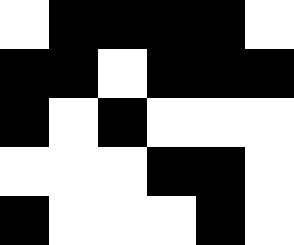[["white", "black", "black", "black", "black", "white"], ["black", "black", "white", "black", "black", "black"], ["black", "white", "black", "white", "white", "white"], ["white", "white", "white", "black", "black", "white"], ["black", "white", "white", "white", "black", "white"]]